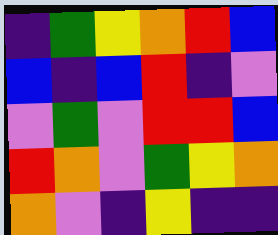[["indigo", "green", "yellow", "orange", "red", "blue"], ["blue", "indigo", "blue", "red", "indigo", "violet"], ["violet", "green", "violet", "red", "red", "blue"], ["red", "orange", "violet", "green", "yellow", "orange"], ["orange", "violet", "indigo", "yellow", "indigo", "indigo"]]